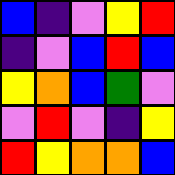[["blue", "indigo", "violet", "yellow", "red"], ["indigo", "violet", "blue", "red", "blue"], ["yellow", "orange", "blue", "green", "violet"], ["violet", "red", "violet", "indigo", "yellow"], ["red", "yellow", "orange", "orange", "blue"]]